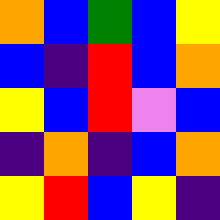[["orange", "blue", "green", "blue", "yellow"], ["blue", "indigo", "red", "blue", "orange"], ["yellow", "blue", "red", "violet", "blue"], ["indigo", "orange", "indigo", "blue", "orange"], ["yellow", "red", "blue", "yellow", "indigo"]]